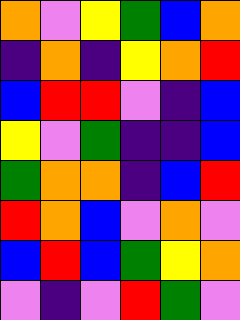[["orange", "violet", "yellow", "green", "blue", "orange"], ["indigo", "orange", "indigo", "yellow", "orange", "red"], ["blue", "red", "red", "violet", "indigo", "blue"], ["yellow", "violet", "green", "indigo", "indigo", "blue"], ["green", "orange", "orange", "indigo", "blue", "red"], ["red", "orange", "blue", "violet", "orange", "violet"], ["blue", "red", "blue", "green", "yellow", "orange"], ["violet", "indigo", "violet", "red", "green", "violet"]]